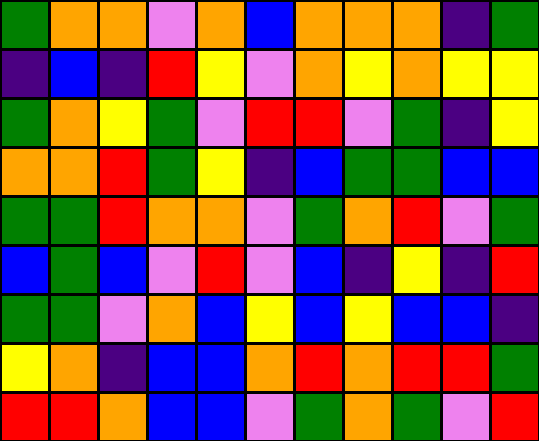[["green", "orange", "orange", "violet", "orange", "blue", "orange", "orange", "orange", "indigo", "green"], ["indigo", "blue", "indigo", "red", "yellow", "violet", "orange", "yellow", "orange", "yellow", "yellow"], ["green", "orange", "yellow", "green", "violet", "red", "red", "violet", "green", "indigo", "yellow"], ["orange", "orange", "red", "green", "yellow", "indigo", "blue", "green", "green", "blue", "blue"], ["green", "green", "red", "orange", "orange", "violet", "green", "orange", "red", "violet", "green"], ["blue", "green", "blue", "violet", "red", "violet", "blue", "indigo", "yellow", "indigo", "red"], ["green", "green", "violet", "orange", "blue", "yellow", "blue", "yellow", "blue", "blue", "indigo"], ["yellow", "orange", "indigo", "blue", "blue", "orange", "red", "orange", "red", "red", "green"], ["red", "red", "orange", "blue", "blue", "violet", "green", "orange", "green", "violet", "red"]]